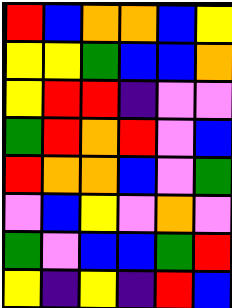[["red", "blue", "orange", "orange", "blue", "yellow"], ["yellow", "yellow", "green", "blue", "blue", "orange"], ["yellow", "red", "red", "indigo", "violet", "violet"], ["green", "red", "orange", "red", "violet", "blue"], ["red", "orange", "orange", "blue", "violet", "green"], ["violet", "blue", "yellow", "violet", "orange", "violet"], ["green", "violet", "blue", "blue", "green", "red"], ["yellow", "indigo", "yellow", "indigo", "red", "blue"]]